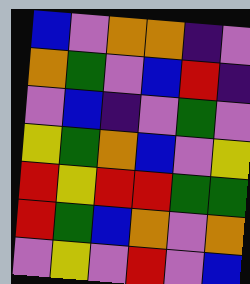[["blue", "violet", "orange", "orange", "indigo", "violet"], ["orange", "green", "violet", "blue", "red", "indigo"], ["violet", "blue", "indigo", "violet", "green", "violet"], ["yellow", "green", "orange", "blue", "violet", "yellow"], ["red", "yellow", "red", "red", "green", "green"], ["red", "green", "blue", "orange", "violet", "orange"], ["violet", "yellow", "violet", "red", "violet", "blue"]]